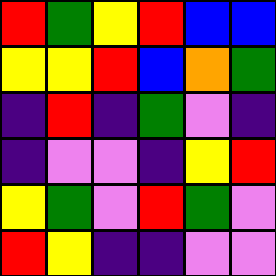[["red", "green", "yellow", "red", "blue", "blue"], ["yellow", "yellow", "red", "blue", "orange", "green"], ["indigo", "red", "indigo", "green", "violet", "indigo"], ["indigo", "violet", "violet", "indigo", "yellow", "red"], ["yellow", "green", "violet", "red", "green", "violet"], ["red", "yellow", "indigo", "indigo", "violet", "violet"]]